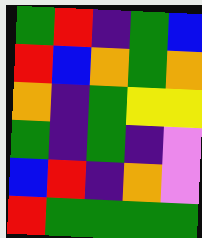[["green", "red", "indigo", "green", "blue"], ["red", "blue", "orange", "green", "orange"], ["orange", "indigo", "green", "yellow", "yellow"], ["green", "indigo", "green", "indigo", "violet"], ["blue", "red", "indigo", "orange", "violet"], ["red", "green", "green", "green", "green"]]